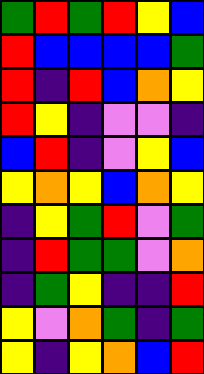[["green", "red", "green", "red", "yellow", "blue"], ["red", "blue", "blue", "blue", "blue", "green"], ["red", "indigo", "red", "blue", "orange", "yellow"], ["red", "yellow", "indigo", "violet", "violet", "indigo"], ["blue", "red", "indigo", "violet", "yellow", "blue"], ["yellow", "orange", "yellow", "blue", "orange", "yellow"], ["indigo", "yellow", "green", "red", "violet", "green"], ["indigo", "red", "green", "green", "violet", "orange"], ["indigo", "green", "yellow", "indigo", "indigo", "red"], ["yellow", "violet", "orange", "green", "indigo", "green"], ["yellow", "indigo", "yellow", "orange", "blue", "red"]]